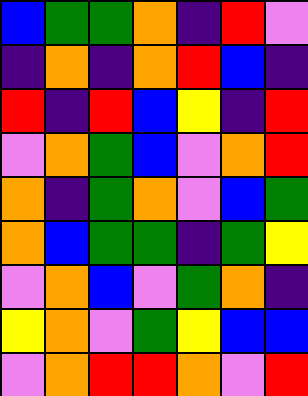[["blue", "green", "green", "orange", "indigo", "red", "violet"], ["indigo", "orange", "indigo", "orange", "red", "blue", "indigo"], ["red", "indigo", "red", "blue", "yellow", "indigo", "red"], ["violet", "orange", "green", "blue", "violet", "orange", "red"], ["orange", "indigo", "green", "orange", "violet", "blue", "green"], ["orange", "blue", "green", "green", "indigo", "green", "yellow"], ["violet", "orange", "blue", "violet", "green", "orange", "indigo"], ["yellow", "orange", "violet", "green", "yellow", "blue", "blue"], ["violet", "orange", "red", "red", "orange", "violet", "red"]]